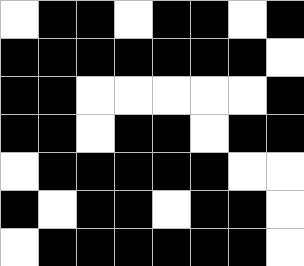[["white", "black", "black", "white", "black", "black", "white", "black"], ["black", "black", "black", "black", "black", "black", "black", "white"], ["black", "black", "white", "white", "white", "white", "white", "black"], ["black", "black", "white", "black", "black", "white", "black", "black"], ["white", "black", "black", "black", "black", "black", "white", "white"], ["black", "white", "black", "black", "white", "black", "black", "white"], ["white", "black", "black", "black", "black", "black", "black", "white"]]